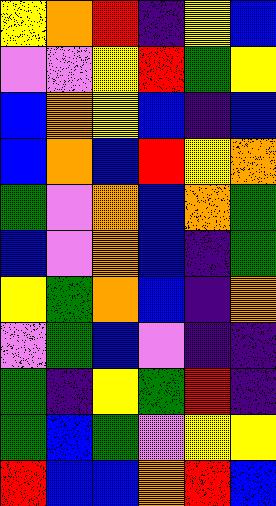[["yellow", "orange", "red", "indigo", "yellow", "blue"], ["violet", "violet", "yellow", "red", "green", "yellow"], ["blue", "orange", "yellow", "blue", "indigo", "blue"], ["blue", "orange", "blue", "red", "yellow", "orange"], ["green", "violet", "orange", "blue", "orange", "green"], ["blue", "violet", "orange", "blue", "indigo", "green"], ["yellow", "green", "orange", "blue", "indigo", "orange"], ["violet", "green", "blue", "violet", "indigo", "indigo"], ["green", "indigo", "yellow", "green", "red", "indigo"], ["green", "blue", "green", "violet", "yellow", "yellow"], ["red", "blue", "blue", "orange", "red", "blue"]]